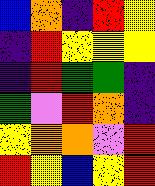[["blue", "orange", "indigo", "red", "yellow"], ["indigo", "red", "yellow", "yellow", "yellow"], ["indigo", "red", "green", "green", "indigo"], ["green", "violet", "red", "orange", "indigo"], ["yellow", "orange", "orange", "violet", "red"], ["red", "yellow", "blue", "yellow", "red"]]